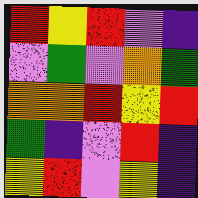[["red", "yellow", "red", "violet", "indigo"], ["violet", "green", "violet", "orange", "green"], ["orange", "orange", "red", "yellow", "red"], ["green", "indigo", "violet", "red", "indigo"], ["yellow", "red", "violet", "yellow", "indigo"]]